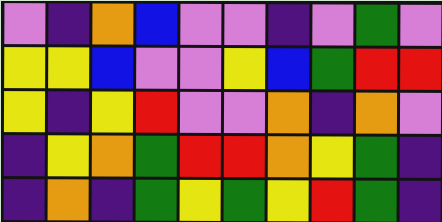[["violet", "indigo", "orange", "blue", "violet", "violet", "indigo", "violet", "green", "violet"], ["yellow", "yellow", "blue", "violet", "violet", "yellow", "blue", "green", "red", "red"], ["yellow", "indigo", "yellow", "red", "violet", "violet", "orange", "indigo", "orange", "violet"], ["indigo", "yellow", "orange", "green", "red", "red", "orange", "yellow", "green", "indigo"], ["indigo", "orange", "indigo", "green", "yellow", "green", "yellow", "red", "green", "indigo"]]